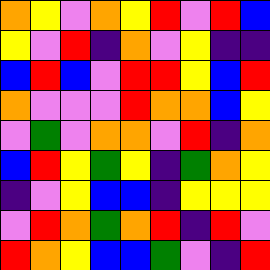[["orange", "yellow", "violet", "orange", "yellow", "red", "violet", "red", "blue"], ["yellow", "violet", "red", "indigo", "orange", "violet", "yellow", "indigo", "indigo"], ["blue", "red", "blue", "violet", "red", "red", "yellow", "blue", "red"], ["orange", "violet", "violet", "violet", "red", "orange", "orange", "blue", "yellow"], ["violet", "green", "violet", "orange", "orange", "violet", "red", "indigo", "orange"], ["blue", "red", "yellow", "green", "yellow", "indigo", "green", "orange", "yellow"], ["indigo", "violet", "yellow", "blue", "blue", "indigo", "yellow", "yellow", "yellow"], ["violet", "red", "orange", "green", "orange", "red", "indigo", "red", "violet"], ["red", "orange", "yellow", "blue", "blue", "green", "violet", "indigo", "red"]]